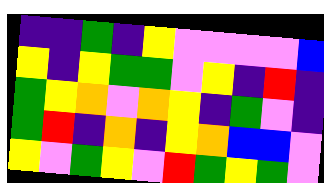[["indigo", "indigo", "green", "indigo", "yellow", "violet", "violet", "violet", "violet", "blue"], ["yellow", "indigo", "yellow", "green", "green", "violet", "yellow", "indigo", "red", "indigo"], ["green", "yellow", "orange", "violet", "orange", "yellow", "indigo", "green", "violet", "indigo"], ["green", "red", "indigo", "orange", "indigo", "yellow", "orange", "blue", "blue", "violet"], ["yellow", "violet", "green", "yellow", "violet", "red", "green", "yellow", "green", "violet"]]